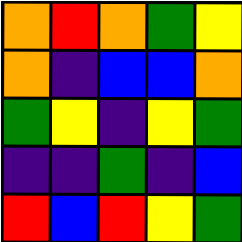[["orange", "red", "orange", "green", "yellow"], ["orange", "indigo", "blue", "blue", "orange"], ["green", "yellow", "indigo", "yellow", "green"], ["indigo", "indigo", "green", "indigo", "blue"], ["red", "blue", "red", "yellow", "green"]]